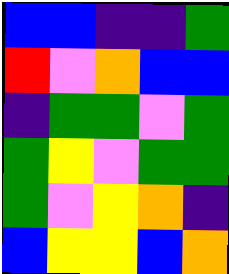[["blue", "blue", "indigo", "indigo", "green"], ["red", "violet", "orange", "blue", "blue"], ["indigo", "green", "green", "violet", "green"], ["green", "yellow", "violet", "green", "green"], ["green", "violet", "yellow", "orange", "indigo"], ["blue", "yellow", "yellow", "blue", "orange"]]